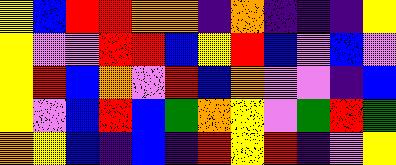[["yellow", "blue", "red", "red", "orange", "orange", "indigo", "orange", "indigo", "indigo", "indigo", "yellow"], ["yellow", "violet", "violet", "red", "red", "blue", "yellow", "red", "blue", "violet", "blue", "violet"], ["yellow", "red", "blue", "orange", "violet", "red", "blue", "orange", "violet", "violet", "indigo", "blue"], ["yellow", "violet", "blue", "red", "blue", "green", "orange", "yellow", "violet", "green", "red", "green"], ["orange", "yellow", "blue", "indigo", "blue", "indigo", "red", "yellow", "red", "indigo", "violet", "yellow"]]